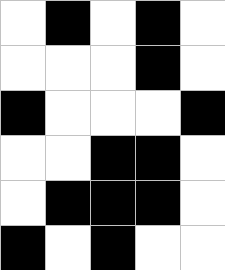[["white", "black", "white", "black", "white"], ["white", "white", "white", "black", "white"], ["black", "white", "white", "white", "black"], ["white", "white", "black", "black", "white"], ["white", "black", "black", "black", "white"], ["black", "white", "black", "white", "white"]]